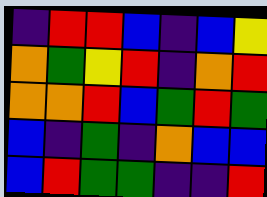[["indigo", "red", "red", "blue", "indigo", "blue", "yellow"], ["orange", "green", "yellow", "red", "indigo", "orange", "red"], ["orange", "orange", "red", "blue", "green", "red", "green"], ["blue", "indigo", "green", "indigo", "orange", "blue", "blue"], ["blue", "red", "green", "green", "indigo", "indigo", "red"]]